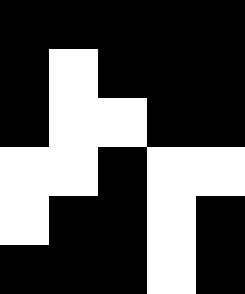[["black", "black", "black", "black", "black"], ["black", "white", "black", "black", "black"], ["black", "white", "white", "black", "black"], ["white", "white", "black", "white", "white"], ["white", "black", "black", "white", "black"], ["black", "black", "black", "white", "black"]]